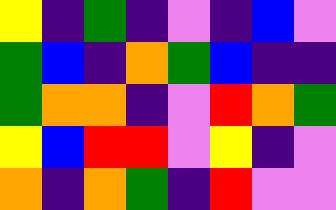[["yellow", "indigo", "green", "indigo", "violet", "indigo", "blue", "violet"], ["green", "blue", "indigo", "orange", "green", "blue", "indigo", "indigo"], ["green", "orange", "orange", "indigo", "violet", "red", "orange", "green"], ["yellow", "blue", "red", "red", "violet", "yellow", "indigo", "violet"], ["orange", "indigo", "orange", "green", "indigo", "red", "violet", "violet"]]